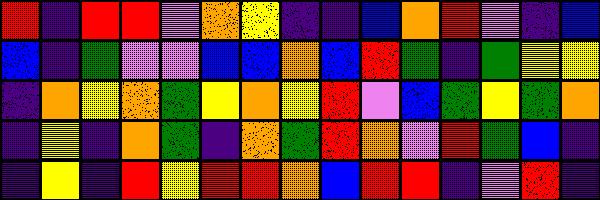[["red", "indigo", "red", "red", "violet", "orange", "yellow", "indigo", "indigo", "blue", "orange", "red", "violet", "indigo", "blue"], ["blue", "indigo", "green", "violet", "violet", "blue", "blue", "orange", "blue", "red", "green", "indigo", "green", "yellow", "yellow"], ["indigo", "orange", "yellow", "orange", "green", "yellow", "orange", "yellow", "red", "violet", "blue", "green", "yellow", "green", "orange"], ["indigo", "yellow", "indigo", "orange", "green", "indigo", "orange", "green", "red", "orange", "violet", "red", "green", "blue", "indigo"], ["indigo", "yellow", "indigo", "red", "yellow", "red", "red", "orange", "blue", "red", "red", "indigo", "violet", "red", "indigo"]]